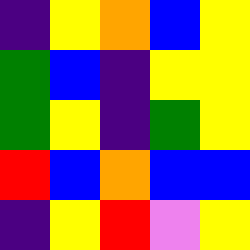[["indigo", "yellow", "orange", "blue", "yellow"], ["green", "blue", "indigo", "yellow", "yellow"], ["green", "yellow", "indigo", "green", "yellow"], ["red", "blue", "orange", "blue", "blue"], ["indigo", "yellow", "red", "violet", "yellow"]]